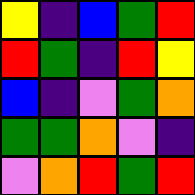[["yellow", "indigo", "blue", "green", "red"], ["red", "green", "indigo", "red", "yellow"], ["blue", "indigo", "violet", "green", "orange"], ["green", "green", "orange", "violet", "indigo"], ["violet", "orange", "red", "green", "red"]]